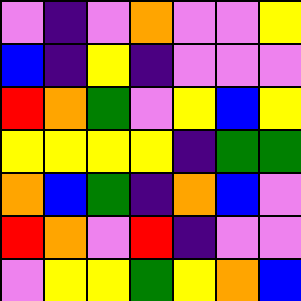[["violet", "indigo", "violet", "orange", "violet", "violet", "yellow"], ["blue", "indigo", "yellow", "indigo", "violet", "violet", "violet"], ["red", "orange", "green", "violet", "yellow", "blue", "yellow"], ["yellow", "yellow", "yellow", "yellow", "indigo", "green", "green"], ["orange", "blue", "green", "indigo", "orange", "blue", "violet"], ["red", "orange", "violet", "red", "indigo", "violet", "violet"], ["violet", "yellow", "yellow", "green", "yellow", "orange", "blue"]]